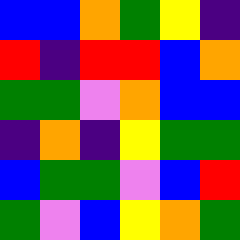[["blue", "blue", "orange", "green", "yellow", "indigo"], ["red", "indigo", "red", "red", "blue", "orange"], ["green", "green", "violet", "orange", "blue", "blue"], ["indigo", "orange", "indigo", "yellow", "green", "green"], ["blue", "green", "green", "violet", "blue", "red"], ["green", "violet", "blue", "yellow", "orange", "green"]]